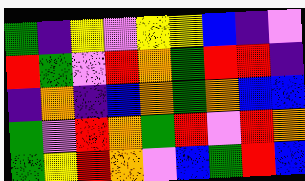[["green", "indigo", "yellow", "violet", "yellow", "yellow", "blue", "indigo", "violet"], ["red", "green", "violet", "red", "orange", "green", "red", "red", "indigo"], ["indigo", "orange", "indigo", "blue", "orange", "green", "orange", "blue", "blue"], ["green", "violet", "red", "orange", "green", "red", "violet", "red", "orange"], ["green", "yellow", "red", "orange", "violet", "blue", "green", "red", "blue"]]